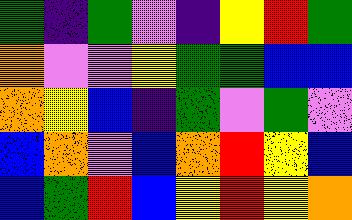[["green", "indigo", "green", "violet", "indigo", "yellow", "red", "green"], ["orange", "violet", "violet", "yellow", "green", "green", "blue", "blue"], ["orange", "yellow", "blue", "indigo", "green", "violet", "green", "violet"], ["blue", "orange", "violet", "blue", "orange", "red", "yellow", "blue"], ["blue", "green", "red", "blue", "yellow", "red", "yellow", "orange"]]